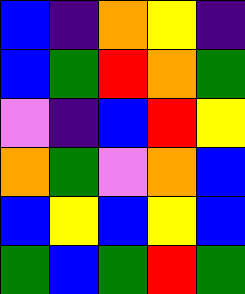[["blue", "indigo", "orange", "yellow", "indigo"], ["blue", "green", "red", "orange", "green"], ["violet", "indigo", "blue", "red", "yellow"], ["orange", "green", "violet", "orange", "blue"], ["blue", "yellow", "blue", "yellow", "blue"], ["green", "blue", "green", "red", "green"]]